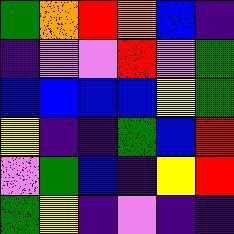[["green", "orange", "red", "orange", "blue", "indigo"], ["indigo", "violet", "violet", "red", "violet", "green"], ["blue", "blue", "blue", "blue", "yellow", "green"], ["yellow", "indigo", "indigo", "green", "blue", "red"], ["violet", "green", "blue", "indigo", "yellow", "red"], ["green", "yellow", "indigo", "violet", "indigo", "indigo"]]